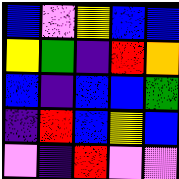[["blue", "violet", "yellow", "blue", "blue"], ["yellow", "green", "indigo", "red", "orange"], ["blue", "indigo", "blue", "blue", "green"], ["indigo", "red", "blue", "yellow", "blue"], ["violet", "indigo", "red", "violet", "violet"]]